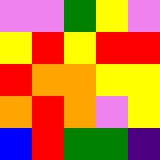[["violet", "violet", "green", "yellow", "violet"], ["yellow", "red", "yellow", "red", "red"], ["red", "orange", "orange", "yellow", "yellow"], ["orange", "red", "orange", "violet", "yellow"], ["blue", "red", "green", "green", "indigo"]]